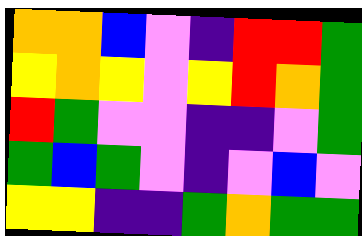[["orange", "orange", "blue", "violet", "indigo", "red", "red", "green"], ["yellow", "orange", "yellow", "violet", "yellow", "red", "orange", "green"], ["red", "green", "violet", "violet", "indigo", "indigo", "violet", "green"], ["green", "blue", "green", "violet", "indigo", "violet", "blue", "violet"], ["yellow", "yellow", "indigo", "indigo", "green", "orange", "green", "green"]]